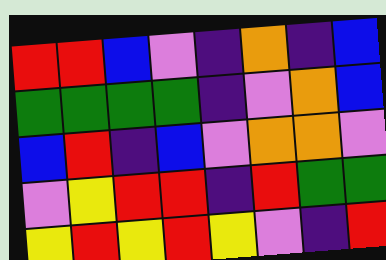[["red", "red", "blue", "violet", "indigo", "orange", "indigo", "blue"], ["green", "green", "green", "green", "indigo", "violet", "orange", "blue"], ["blue", "red", "indigo", "blue", "violet", "orange", "orange", "violet"], ["violet", "yellow", "red", "red", "indigo", "red", "green", "green"], ["yellow", "red", "yellow", "red", "yellow", "violet", "indigo", "red"]]